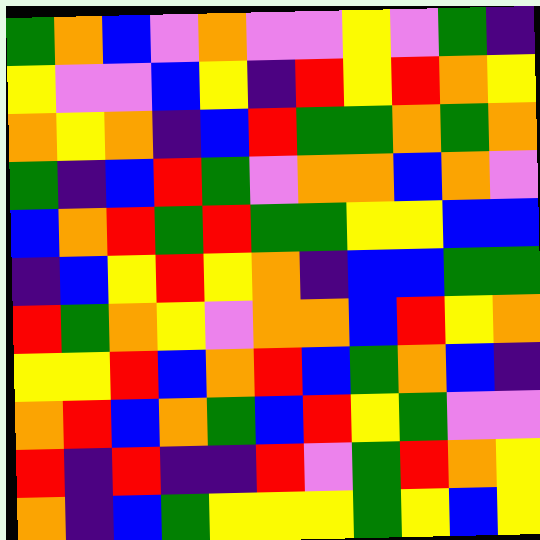[["green", "orange", "blue", "violet", "orange", "violet", "violet", "yellow", "violet", "green", "indigo"], ["yellow", "violet", "violet", "blue", "yellow", "indigo", "red", "yellow", "red", "orange", "yellow"], ["orange", "yellow", "orange", "indigo", "blue", "red", "green", "green", "orange", "green", "orange"], ["green", "indigo", "blue", "red", "green", "violet", "orange", "orange", "blue", "orange", "violet"], ["blue", "orange", "red", "green", "red", "green", "green", "yellow", "yellow", "blue", "blue"], ["indigo", "blue", "yellow", "red", "yellow", "orange", "indigo", "blue", "blue", "green", "green"], ["red", "green", "orange", "yellow", "violet", "orange", "orange", "blue", "red", "yellow", "orange"], ["yellow", "yellow", "red", "blue", "orange", "red", "blue", "green", "orange", "blue", "indigo"], ["orange", "red", "blue", "orange", "green", "blue", "red", "yellow", "green", "violet", "violet"], ["red", "indigo", "red", "indigo", "indigo", "red", "violet", "green", "red", "orange", "yellow"], ["orange", "indigo", "blue", "green", "yellow", "yellow", "yellow", "green", "yellow", "blue", "yellow"]]